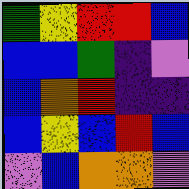[["green", "yellow", "red", "red", "blue"], ["blue", "blue", "green", "indigo", "violet"], ["blue", "orange", "red", "indigo", "indigo"], ["blue", "yellow", "blue", "red", "blue"], ["violet", "blue", "orange", "orange", "violet"]]